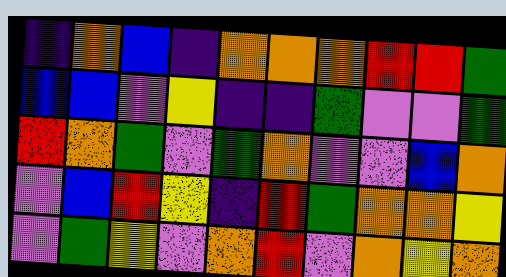[["indigo", "orange", "blue", "indigo", "orange", "orange", "orange", "red", "red", "green"], ["blue", "blue", "violet", "yellow", "indigo", "indigo", "green", "violet", "violet", "green"], ["red", "orange", "green", "violet", "green", "orange", "violet", "violet", "blue", "orange"], ["violet", "blue", "red", "yellow", "indigo", "red", "green", "orange", "orange", "yellow"], ["violet", "green", "yellow", "violet", "orange", "red", "violet", "orange", "yellow", "orange"]]